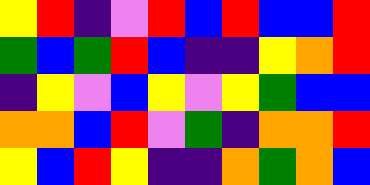[["yellow", "red", "indigo", "violet", "red", "blue", "red", "blue", "blue", "red"], ["green", "blue", "green", "red", "blue", "indigo", "indigo", "yellow", "orange", "red"], ["indigo", "yellow", "violet", "blue", "yellow", "violet", "yellow", "green", "blue", "blue"], ["orange", "orange", "blue", "red", "violet", "green", "indigo", "orange", "orange", "red"], ["yellow", "blue", "red", "yellow", "indigo", "indigo", "orange", "green", "orange", "blue"]]